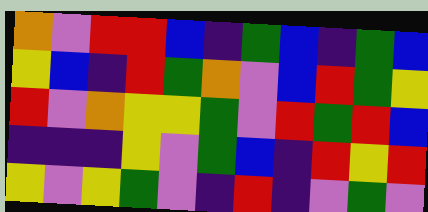[["orange", "violet", "red", "red", "blue", "indigo", "green", "blue", "indigo", "green", "blue"], ["yellow", "blue", "indigo", "red", "green", "orange", "violet", "blue", "red", "green", "yellow"], ["red", "violet", "orange", "yellow", "yellow", "green", "violet", "red", "green", "red", "blue"], ["indigo", "indigo", "indigo", "yellow", "violet", "green", "blue", "indigo", "red", "yellow", "red"], ["yellow", "violet", "yellow", "green", "violet", "indigo", "red", "indigo", "violet", "green", "violet"]]